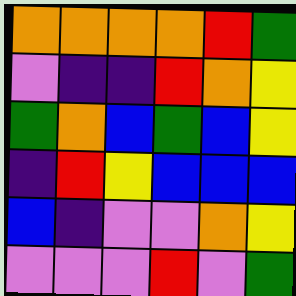[["orange", "orange", "orange", "orange", "red", "green"], ["violet", "indigo", "indigo", "red", "orange", "yellow"], ["green", "orange", "blue", "green", "blue", "yellow"], ["indigo", "red", "yellow", "blue", "blue", "blue"], ["blue", "indigo", "violet", "violet", "orange", "yellow"], ["violet", "violet", "violet", "red", "violet", "green"]]